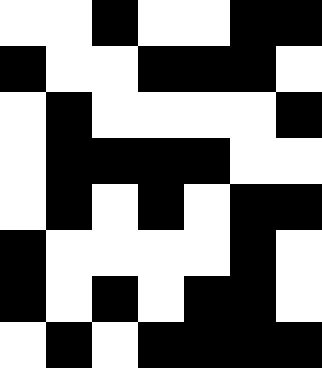[["white", "white", "black", "white", "white", "black", "black"], ["black", "white", "white", "black", "black", "black", "white"], ["white", "black", "white", "white", "white", "white", "black"], ["white", "black", "black", "black", "black", "white", "white"], ["white", "black", "white", "black", "white", "black", "black"], ["black", "white", "white", "white", "white", "black", "white"], ["black", "white", "black", "white", "black", "black", "white"], ["white", "black", "white", "black", "black", "black", "black"]]